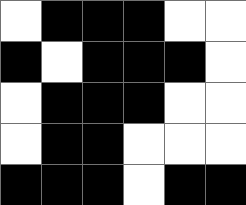[["white", "black", "black", "black", "white", "white"], ["black", "white", "black", "black", "black", "white"], ["white", "black", "black", "black", "white", "white"], ["white", "black", "black", "white", "white", "white"], ["black", "black", "black", "white", "black", "black"]]